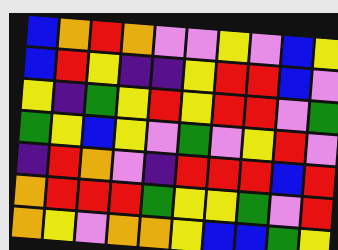[["blue", "orange", "red", "orange", "violet", "violet", "yellow", "violet", "blue", "yellow"], ["blue", "red", "yellow", "indigo", "indigo", "yellow", "red", "red", "blue", "violet"], ["yellow", "indigo", "green", "yellow", "red", "yellow", "red", "red", "violet", "green"], ["green", "yellow", "blue", "yellow", "violet", "green", "violet", "yellow", "red", "violet"], ["indigo", "red", "orange", "violet", "indigo", "red", "red", "red", "blue", "red"], ["orange", "red", "red", "red", "green", "yellow", "yellow", "green", "violet", "red"], ["orange", "yellow", "violet", "orange", "orange", "yellow", "blue", "blue", "green", "yellow"]]